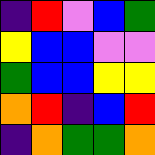[["indigo", "red", "violet", "blue", "green"], ["yellow", "blue", "blue", "violet", "violet"], ["green", "blue", "blue", "yellow", "yellow"], ["orange", "red", "indigo", "blue", "red"], ["indigo", "orange", "green", "green", "orange"]]